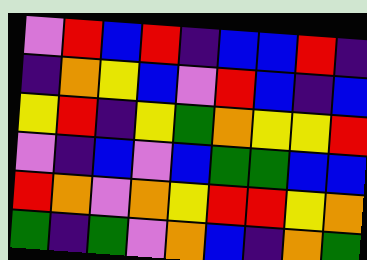[["violet", "red", "blue", "red", "indigo", "blue", "blue", "red", "indigo"], ["indigo", "orange", "yellow", "blue", "violet", "red", "blue", "indigo", "blue"], ["yellow", "red", "indigo", "yellow", "green", "orange", "yellow", "yellow", "red"], ["violet", "indigo", "blue", "violet", "blue", "green", "green", "blue", "blue"], ["red", "orange", "violet", "orange", "yellow", "red", "red", "yellow", "orange"], ["green", "indigo", "green", "violet", "orange", "blue", "indigo", "orange", "green"]]